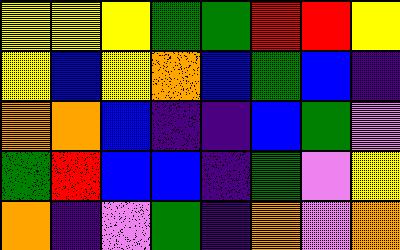[["yellow", "yellow", "yellow", "green", "green", "red", "red", "yellow"], ["yellow", "blue", "yellow", "orange", "blue", "green", "blue", "indigo"], ["orange", "orange", "blue", "indigo", "indigo", "blue", "green", "violet"], ["green", "red", "blue", "blue", "indigo", "green", "violet", "yellow"], ["orange", "indigo", "violet", "green", "indigo", "orange", "violet", "orange"]]